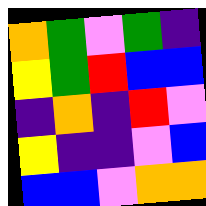[["orange", "green", "violet", "green", "indigo"], ["yellow", "green", "red", "blue", "blue"], ["indigo", "orange", "indigo", "red", "violet"], ["yellow", "indigo", "indigo", "violet", "blue"], ["blue", "blue", "violet", "orange", "orange"]]